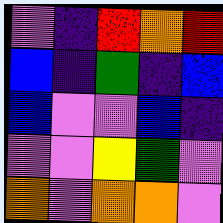[["violet", "indigo", "red", "orange", "red"], ["blue", "indigo", "green", "indigo", "blue"], ["blue", "violet", "violet", "blue", "indigo"], ["violet", "violet", "yellow", "green", "violet"], ["orange", "violet", "orange", "orange", "violet"]]